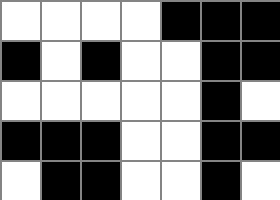[["white", "white", "white", "white", "black", "black", "black"], ["black", "white", "black", "white", "white", "black", "black"], ["white", "white", "white", "white", "white", "black", "white"], ["black", "black", "black", "white", "white", "black", "black"], ["white", "black", "black", "white", "white", "black", "white"]]